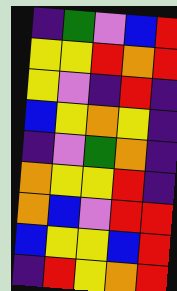[["indigo", "green", "violet", "blue", "red"], ["yellow", "yellow", "red", "orange", "red"], ["yellow", "violet", "indigo", "red", "indigo"], ["blue", "yellow", "orange", "yellow", "indigo"], ["indigo", "violet", "green", "orange", "indigo"], ["orange", "yellow", "yellow", "red", "indigo"], ["orange", "blue", "violet", "red", "red"], ["blue", "yellow", "yellow", "blue", "red"], ["indigo", "red", "yellow", "orange", "red"]]